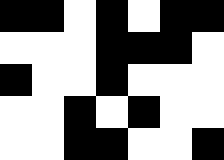[["black", "black", "white", "black", "white", "black", "black"], ["white", "white", "white", "black", "black", "black", "white"], ["black", "white", "white", "black", "white", "white", "white"], ["white", "white", "black", "white", "black", "white", "white"], ["white", "white", "black", "black", "white", "white", "black"]]